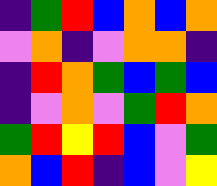[["indigo", "green", "red", "blue", "orange", "blue", "orange"], ["violet", "orange", "indigo", "violet", "orange", "orange", "indigo"], ["indigo", "red", "orange", "green", "blue", "green", "blue"], ["indigo", "violet", "orange", "violet", "green", "red", "orange"], ["green", "red", "yellow", "red", "blue", "violet", "green"], ["orange", "blue", "red", "indigo", "blue", "violet", "yellow"]]